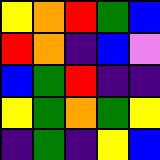[["yellow", "orange", "red", "green", "blue"], ["red", "orange", "indigo", "blue", "violet"], ["blue", "green", "red", "indigo", "indigo"], ["yellow", "green", "orange", "green", "yellow"], ["indigo", "green", "indigo", "yellow", "blue"]]